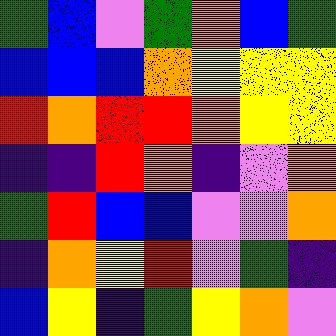[["green", "blue", "violet", "green", "orange", "blue", "green"], ["blue", "blue", "blue", "orange", "yellow", "yellow", "yellow"], ["red", "orange", "red", "red", "orange", "yellow", "yellow"], ["indigo", "indigo", "red", "orange", "indigo", "violet", "orange"], ["green", "red", "blue", "blue", "violet", "violet", "orange"], ["indigo", "orange", "yellow", "red", "violet", "green", "indigo"], ["blue", "yellow", "indigo", "green", "yellow", "orange", "violet"]]